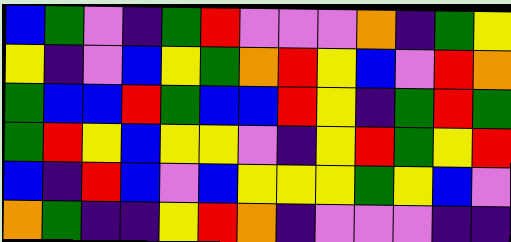[["blue", "green", "violet", "indigo", "green", "red", "violet", "violet", "violet", "orange", "indigo", "green", "yellow"], ["yellow", "indigo", "violet", "blue", "yellow", "green", "orange", "red", "yellow", "blue", "violet", "red", "orange"], ["green", "blue", "blue", "red", "green", "blue", "blue", "red", "yellow", "indigo", "green", "red", "green"], ["green", "red", "yellow", "blue", "yellow", "yellow", "violet", "indigo", "yellow", "red", "green", "yellow", "red"], ["blue", "indigo", "red", "blue", "violet", "blue", "yellow", "yellow", "yellow", "green", "yellow", "blue", "violet"], ["orange", "green", "indigo", "indigo", "yellow", "red", "orange", "indigo", "violet", "violet", "violet", "indigo", "indigo"]]